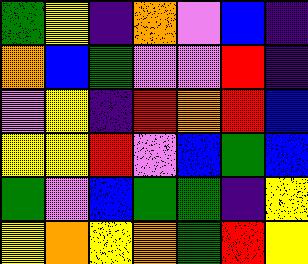[["green", "yellow", "indigo", "orange", "violet", "blue", "indigo"], ["orange", "blue", "green", "violet", "violet", "red", "indigo"], ["violet", "yellow", "indigo", "red", "orange", "red", "blue"], ["yellow", "yellow", "red", "violet", "blue", "green", "blue"], ["green", "violet", "blue", "green", "green", "indigo", "yellow"], ["yellow", "orange", "yellow", "orange", "green", "red", "yellow"]]